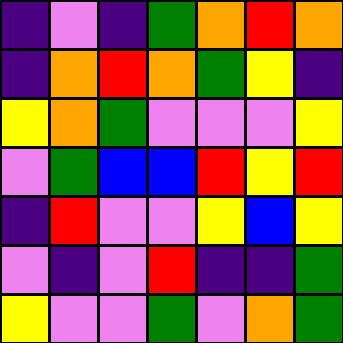[["indigo", "violet", "indigo", "green", "orange", "red", "orange"], ["indigo", "orange", "red", "orange", "green", "yellow", "indigo"], ["yellow", "orange", "green", "violet", "violet", "violet", "yellow"], ["violet", "green", "blue", "blue", "red", "yellow", "red"], ["indigo", "red", "violet", "violet", "yellow", "blue", "yellow"], ["violet", "indigo", "violet", "red", "indigo", "indigo", "green"], ["yellow", "violet", "violet", "green", "violet", "orange", "green"]]